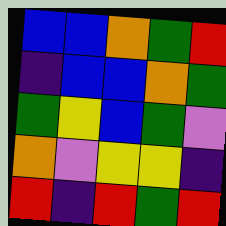[["blue", "blue", "orange", "green", "red"], ["indigo", "blue", "blue", "orange", "green"], ["green", "yellow", "blue", "green", "violet"], ["orange", "violet", "yellow", "yellow", "indigo"], ["red", "indigo", "red", "green", "red"]]